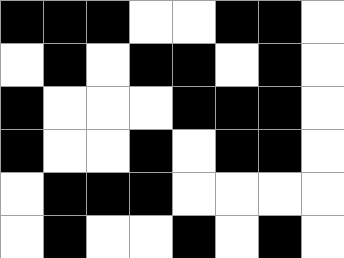[["black", "black", "black", "white", "white", "black", "black", "white"], ["white", "black", "white", "black", "black", "white", "black", "white"], ["black", "white", "white", "white", "black", "black", "black", "white"], ["black", "white", "white", "black", "white", "black", "black", "white"], ["white", "black", "black", "black", "white", "white", "white", "white"], ["white", "black", "white", "white", "black", "white", "black", "white"]]